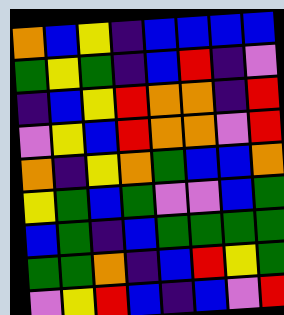[["orange", "blue", "yellow", "indigo", "blue", "blue", "blue", "blue"], ["green", "yellow", "green", "indigo", "blue", "red", "indigo", "violet"], ["indigo", "blue", "yellow", "red", "orange", "orange", "indigo", "red"], ["violet", "yellow", "blue", "red", "orange", "orange", "violet", "red"], ["orange", "indigo", "yellow", "orange", "green", "blue", "blue", "orange"], ["yellow", "green", "blue", "green", "violet", "violet", "blue", "green"], ["blue", "green", "indigo", "blue", "green", "green", "green", "green"], ["green", "green", "orange", "indigo", "blue", "red", "yellow", "green"], ["violet", "yellow", "red", "blue", "indigo", "blue", "violet", "red"]]